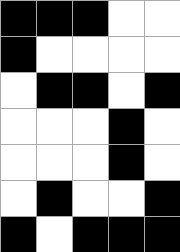[["black", "black", "black", "white", "white"], ["black", "white", "white", "white", "white"], ["white", "black", "black", "white", "black"], ["white", "white", "white", "black", "white"], ["white", "white", "white", "black", "white"], ["white", "black", "white", "white", "black"], ["black", "white", "black", "black", "black"]]